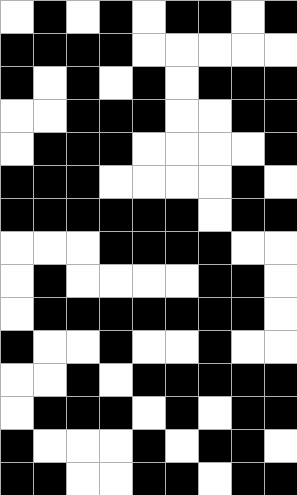[["white", "black", "white", "black", "white", "black", "black", "white", "black"], ["black", "black", "black", "black", "white", "white", "white", "white", "white"], ["black", "white", "black", "white", "black", "white", "black", "black", "black"], ["white", "white", "black", "black", "black", "white", "white", "black", "black"], ["white", "black", "black", "black", "white", "white", "white", "white", "black"], ["black", "black", "black", "white", "white", "white", "white", "black", "white"], ["black", "black", "black", "black", "black", "black", "white", "black", "black"], ["white", "white", "white", "black", "black", "black", "black", "white", "white"], ["white", "black", "white", "white", "white", "white", "black", "black", "white"], ["white", "black", "black", "black", "black", "black", "black", "black", "white"], ["black", "white", "white", "black", "white", "white", "black", "white", "white"], ["white", "white", "black", "white", "black", "black", "black", "black", "black"], ["white", "black", "black", "black", "white", "black", "white", "black", "black"], ["black", "white", "white", "white", "black", "white", "black", "black", "white"], ["black", "black", "white", "white", "black", "black", "white", "black", "black"]]